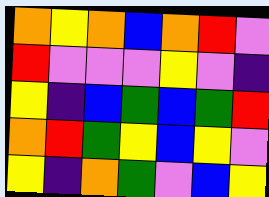[["orange", "yellow", "orange", "blue", "orange", "red", "violet"], ["red", "violet", "violet", "violet", "yellow", "violet", "indigo"], ["yellow", "indigo", "blue", "green", "blue", "green", "red"], ["orange", "red", "green", "yellow", "blue", "yellow", "violet"], ["yellow", "indigo", "orange", "green", "violet", "blue", "yellow"]]